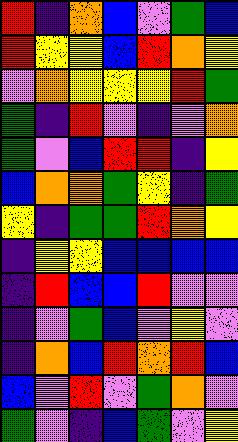[["red", "indigo", "orange", "blue", "violet", "green", "blue"], ["red", "yellow", "yellow", "blue", "red", "orange", "yellow"], ["violet", "orange", "yellow", "yellow", "yellow", "red", "green"], ["green", "indigo", "red", "violet", "indigo", "violet", "orange"], ["green", "violet", "blue", "red", "red", "indigo", "yellow"], ["blue", "orange", "orange", "green", "yellow", "indigo", "green"], ["yellow", "indigo", "green", "green", "red", "orange", "yellow"], ["indigo", "yellow", "yellow", "blue", "blue", "blue", "blue"], ["indigo", "red", "blue", "blue", "red", "violet", "violet"], ["indigo", "violet", "green", "blue", "violet", "yellow", "violet"], ["indigo", "orange", "blue", "red", "orange", "red", "blue"], ["blue", "violet", "red", "violet", "green", "orange", "violet"], ["green", "violet", "indigo", "blue", "green", "violet", "yellow"]]